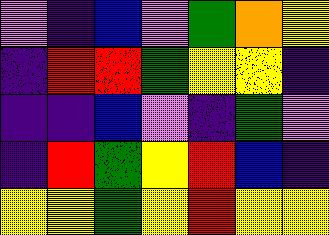[["violet", "indigo", "blue", "violet", "green", "orange", "yellow"], ["indigo", "red", "red", "green", "yellow", "yellow", "indigo"], ["indigo", "indigo", "blue", "violet", "indigo", "green", "violet"], ["indigo", "red", "green", "yellow", "red", "blue", "indigo"], ["yellow", "yellow", "green", "yellow", "red", "yellow", "yellow"]]